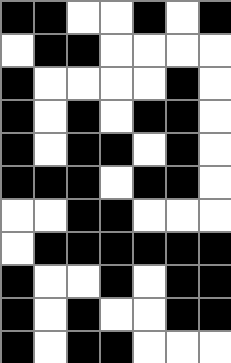[["black", "black", "white", "white", "black", "white", "black"], ["white", "black", "black", "white", "white", "white", "white"], ["black", "white", "white", "white", "white", "black", "white"], ["black", "white", "black", "white", "black", "black", "white"], ["black", "white", "black", "black", "white", "black", "white"], ["black", "black", "black", "white", "black", "black", "white"], ["white", "white", "black", "black", "white", "white", "white"], ["white", "black", "black", "black", "black", "black", "black"], ["black", "white", "white", "black", "white", "black", "black"], ["black", "white", "black", "white", "white", "black", "black"], ["black", "white", "black", "black", "white", "white", "white"]]